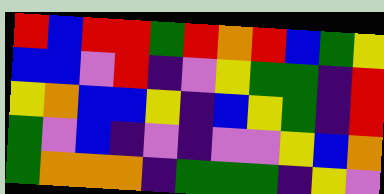[["red", "blue", "red", "red", "green", "red", "orange", "red", "blue", "green", "yellow"], ["blue", "blue", "violet", "red", "indigo", "violet", "yellow", "green", "green", "indigo", "red"], ["yellow", "orange", "blue", "blue", "yellow", "indigo", "blue", "yellow", "green", "indigo", "red"], ["green", "violet", "blue", "indigo", "violet", "indigo", "violet", "violet", "yellow", "blue", "orange"], ["green", "orange", "orange", "orange", "indigo", "green", "green", "green", "indigo", "yellow", "violet"]]